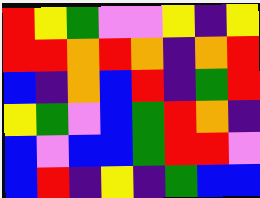[["red", "yellow", "green", "violet", "violet", "yellow", "indigo", "yellow"], ["red", "red", "orange", "red", "orange", "indigo", "orange", "red"], ["blue", "indigo", "orange", "blue", "red", "indigo", "green", "red"], ["yellow", "green", "violet", "blue", "green", "red", "orange", "indigo"], ["blue", "violet", "blue", "blue", "green", "red", "red", "violet"], ["blue", "red", "indigo", "yellow", "indigo", "green", "blue", "blue"]]